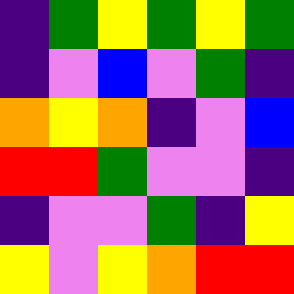[["indigo", "green", "yellow", "green", "yellow", "green"], ["indigo", "violet", "blue", "violet", "green", "indigo"], ["orange", "yellow", "orange", "indigo", "violet", "blue"], ["red", "red", "green", "violet", "violet", "indigo"], ["indigo", "violet", "violet", "green", "indigo", "yellow"], ["yellow", "violet", "yellow", "orange", "red", "red"]]